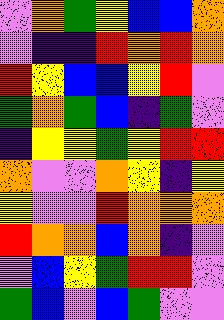[["violet", "orange", "green", "yellow", "blue", "blue", "orange"], ["violet", "indigo", "indigo", "red", "orange", "red", "orange"], ["red", "yellow", "blue", "blue", "yellow", "red", "violet"], ["green", "orange", "green", "blue", "indigo", "green", "violet"], ["indigo", "yellow", "yellow", "green", "yellow", "red", "red"], ["orange", "violet", "violet", "orange", "yellow", "indigo", "yellow"], ["yellow", "violet", "violet", "red", "orange", "orange", "orange"], ["red", "orange", "orange", "blue", "orange", "indigo", "violet"], ["violet", "blue", "yellow", "green", "red", "red", "violet"], ["green", "blue", "violet", "blue", "green", "violet", "violet"]]